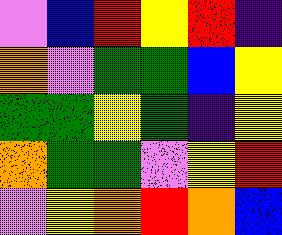[["violet", "blue", "red", "yellow", "red", "indigo"], ["orange", "violet", "green", "green", "blue", "yellow"], ["green", "green", "yellow", "green", "indigo", "yellow"], ["orange", "green", "green", "violet", "yellow", "red"], ["violet", "yellow", "orange", "red", "orange", "blue"]]